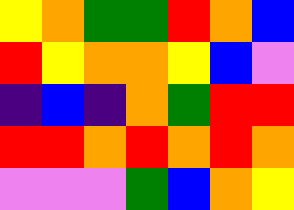[["yellow", "orange", "green", "green", "red", "orange", "blue"], ["red", "yellow", "orange", "orange", "yellow", "blue", "violet"], ["indigo", "blue", "indigo", "orange", "green", "red", "red"], ["red", "red", "orange", "red", "orange", "red", "orange"], ["violet", "violet", "violet", "green", "blue", "orange", "yellow"]]